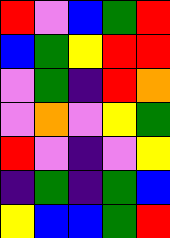[["red", "violet", "blue", "green", "red"], ["blue", "green", "yellow", "red", "red"], ["violet", "green", "indigo", "red", "orange"], ["violet", "orange", "violet", "yellow", "green"], ["red", "violet", "indigo", "violet", "yellow"], ["indigo", "green", "indigo", "green", "blue"], ["yellow", "blue", "blue", "green", "red"]]